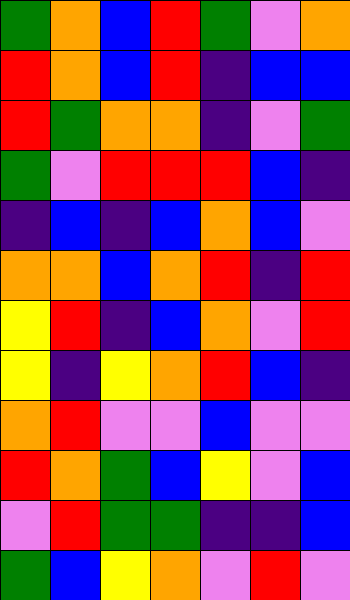[["green", "orange", "blue", "red", "green", "violet", "orange"], ["red", "orange", "blue", "red", "indigo", "blue", "blue"], ["red", "green", "orange", "orange", "indigo", "violet", "green"], ["green", "violet", "red", "red", "red", "blue", "indigo"], ["indigo", "blue", "indigo", "blue", "orange", "blue", "violet"], ["orange", "orange", "blue", "orange", "red", "indigo", "red"], ["yellow", "red", "indigo", "blue", "orange", "violet", "red"], ["yellow", "indigo", "yellow", "orange", "red", "blue", "indigo"], ["orange", "red", "violet", "violet", "blue", "violet", "violet"], ["red", "orange", "green", "blue", "yellow", "violet", "blue"], ["violet", "red", "green", "green", "indigo", "indigo", "blue"], ["green", "blue", "yellow", "orange", "violet", "red", "violet"]]